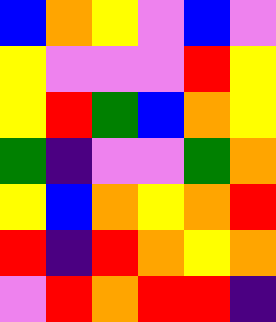[["blue", "orange", "yellow", "violet", "blue", "violet"], ["yellow", "violet", "violet", "violet", "red", "yellow"], ["yellow", "red", "green", "blue", "orange", "yellow"], ["green", "indigo", "violet", "violet", "green", "orange"], ["yellow", "blue", "orange", "yellow", "orange", "red"], ["red", "indigo", "red", "orange", "yellow", "orange"], ["violet", "red", "orange", "red", "red", "indigo"]]